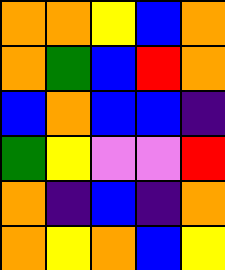[["orange", "orange", "yellow", "blue", "orange"], ["orange", "green", "blue", "red", "orange"], ["blue", "orange", "blue", "blue", "indigo"], ["green", "yellow", "violet", "violet", "red"], ["orange", "indigo", "blue", "indigo", "orange"], ["orange", "yellow", "orange", "blue", "yellow"]]